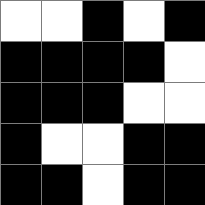[["white", "white", "black", "white", "black"], ["black", "black", "black", "black", "white"], ["black", "black", "black", "white", "white"], ["black", "white", "white", "black", "black"], ["black", "black", "white", "black", "black"]]